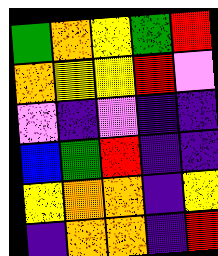[["green", "orange", "yellow", "green", "red"], ["orange", "yellow", "yellow", "red", "violet"], ["violet", "indigo", "violet", "indigo", "indigo"], ["blue", "green", "red", "indigo", "indigo"], ["yellow", "orange", "orange", "indigo", "yellow"], ["indigo", "orange", "orange", "indigo", "red"]]